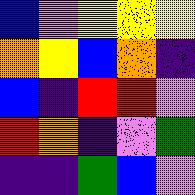[["blue", "violet", "yellow", "yellow", "yellow"], ["orange", "yellow", "blue", "orange", "indigo"], ["blue", "indigo", "red", "red", "violet"], ["red", "orange", "indigo", "violet", "green"], ["indigo", "indigo", "green", "blue", "violet"]]